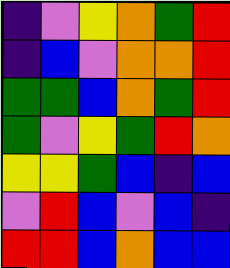[["indigo", "violet", "yellow", "orange", "green", "red"], ["indigo", "blue", "violet", "orange", "orange", "red"], ["green", "green", "blue", "orange", "green", "red"], ["green", "violet", "yellow", "green", "red", "orange"], ["yellow", "yellow", "green", "blue", "indigo", "blue"], ["violet", "red", "blue", "violet", "blue", "indigo"], ["red", "red", "blue", "orange", "blue", "blue"]]